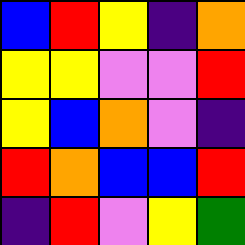[["blue", "red", "yellow", "indigo", "orange"], ["yellow", "yellow", "violet", "violet", "red"], ["yellow", "blue", "orange", "violet", "indigo"], ["red", "orange", "blue", "blue", "red"], ["indigo", "red", "violet", "yellow", "green"]]